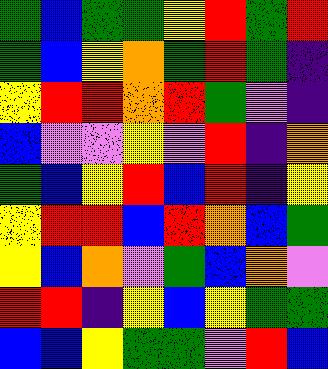[["green", "blue", "green", "green", "yellow", "red", "green", "red"], ["green", "blue", "yellow", "orange", "green", "red", "green", "indigo"], ["yellow", "red", "red", "orange", "red", "green", "violet", "indigo"], ["blue", "violet", "violet", "yellow", "violet", "red", "indigo", "orange"], ["green", "blue", "yellow", "red", "blue", "red", "indigo", "yellow"], ["yellow", "red", "red", "blue", "red", "orange", "blue", "green"], ["yellow", "blue", "orange", "violet", "green", "blue", "orange", "violet"], ["red", "red", "indigo", "yellow", "blue", "yellow", "green", "green"], ["blue", "blue", "yellow", "green", "green", "violet", "red", "blue"]]